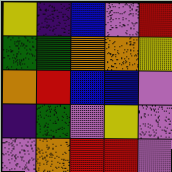[["yellow", "indigo", "blue", "violet", "red"], ["green", "green", "orange", "orange", "yellow"], ["orange", "red", "blue", "blue", "violet"], ["indigo", "green", "violet", "yellow", "violet"], ["violet", "orange", "red", "red", "violet"]]